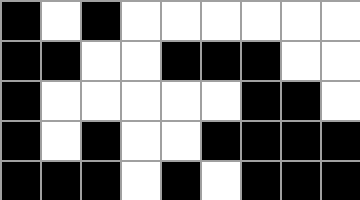[["black", "white", "black", "white", "white", "white", "white", "white", "white"], ["black", "black", "white", "white", "black", "black", "black", "white", "white"], ["black", "white", "white", "white", "white", "white", "black", "black", "white"], ["black", "white", "black", "white", "white", "black", "black", "black", "black"], ["black", "black", "black", "white", "black", "white", "black", "black", "black"]]